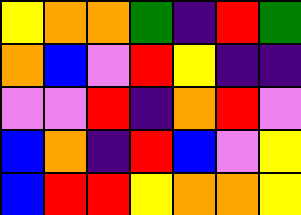[["yellow", "orange", "orange", "green", "indigo", "red", "green"], ["orange", "blue", "violet", "red", "yellow", "indigo", "indigo"], ["violet", "violet", "red", "indigo", "orange", "red", "violet"], ["blue", "orange", "indigo", "red", "blue", "violet", "yellow"], ["blue", "red", "red", "yellow", "orange", "orange", "yellow"]]